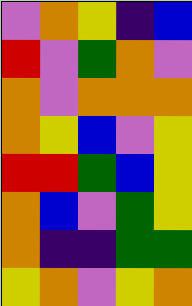[["violet", "orange", "yellow", "indigo", "blue"], ["red", "violet", "green", "orange", "violet"], ["orange", "violet", "orange", "orange", "orange"], ["orange", "yellow", "blue", "violet", "yellow"], ["red", "red", "green", "blue", "yellow"], ["orange", "blue", "violet", "green", "yellow"], ["orange", "indigo", "indigo", "green", "green"], ["yellow", "orange", "violet", "yellow", "orange"]]